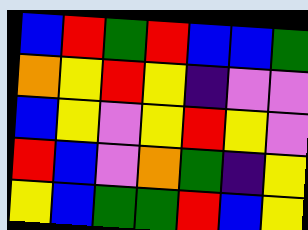[["blue", "red", "green", "red", "blue", "blue", "green"], ["orange", "yellow", "red", "yellow", "indigo", "violet", "violet"], ["blue", "yellow", "violet", "yellow", "red", "yellow", "violet"], ["red", "blue", "violet", "orange", "green", "indigo", "yellow"], ["yellow", "blue", "green", "green", "red", "blue", "yellow"]]